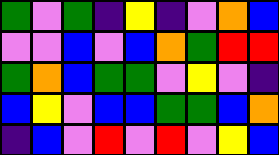[["green", "violet", "green", "indigo", "yellow", "indigo", "violet", "orange", "blue"], ["violet", "violet", "blue", "violet", "blue", "orange", "green", "red", "red"], ["green", "orange", "blue", "green", "green", "violet", "yellow", "violet", "indigo"], ["blue", "yellow", "violet", "blue", "blue", "green", "green", "blue", "orange"], ["indigo", "blue", "violet", "red", "violet", "red", "violet", "yellow", "blue"]]